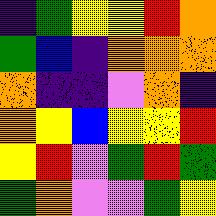[["indigo", "green", "yellow", "yellow", "red", "orange"], ["green", "blue", "indigo", "orange", "orange", "orange"], ["orange", "indigo", "indigo", "violet", "orange", "indigo"], ["orange", "yellow", "blue", "yellow", "yellow", "red"], ["yellow", "red", "violet", "green", "red", "green"], ["green", "orange", "violet", "violet", "green", "yellow"]]